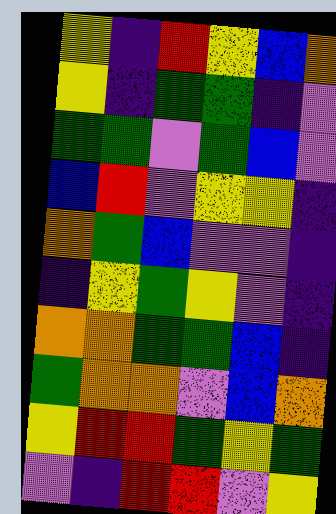[["yellow", "indigo", "red", "yellow", "blue", "orange"], ["yellow", "indigo", "green", "green", "indigo", "violet"], ["green", "green", "violet", "green", "blue", "violet"], ["blue", "red", "violet", "yellow", "yellow", "indigo"], ["orange", "green", "blue", "violet", "violet", "indigo"], ["indigo", "yellow", "green", "yellow", "violet", "indigo"], ["orange", "orange", "green", "green", "blue", "indigo"], ["green", "orange", "orange", "violet", "blue", "orange"], ["yellow", "red", "red", "green", "yellow", "green"], ["violet", "indigo", "red", "red", "violet", "yellow"]]